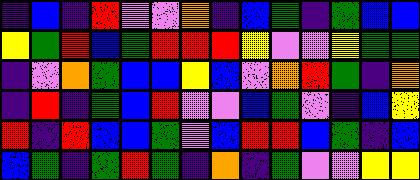[["indigo", "blue", "indigo", "red", "violet", "violet", "orange", "indigo", "blue", "green", "indigo", "green", "blue", "blue"], ["yellow", "green", "red", "blue", "green", "red", "red", "red", "yellow", "violet", "violet", "yellow", "green", "green"], ["indigo", "violet", "orange", "green", "blue", "blue", "yellow", "blue", "violet", "orange", "red", "green", "indigo", "orange"], ["indigo", "red", "indigo", "green", "blue", "red", "violet", "violet", "blue", "green", "violet", "indigo", "blue", "yellow"], ["red", "indigo", "red", "blue", "blue", "green", "violet", "blue", "red", "red", "blue", "green", "indigo", "blue"], ["blue", "green", "indigo", "green", "red", "green", "indigo", "orange", "indigo", "green", "violet", "violet", "yellow", "yellow"]]